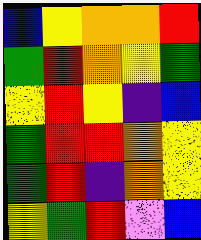[["blue", "yellow", "orange", "orange", "red"], ["green", "red", "orange", "yellow", "green"], ["yellow", "red", "yellow", "indigo", "blue"], ["green", "red", "red", "orange", "yellow"], ["green", "red", "indigo", "orange", "yellow"], ["yellow", "green", "red", "violet", "blue"]]